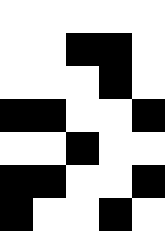[["white", "white", "white", "white", "white"], ["white", "white", "black", "black", "white"], ["white", "white", "white", "black", "white"], ["black", "black", "white", "white", "black"], ["white", "white", "black", "white", "white"], ["black", "black", "white", "white", "black"], ["black", "white", "white", "black", "white"]]